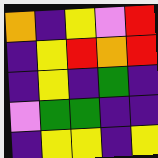[["orange", "indigo", "yellow", "violet", "red"], ["indigo", "yellow", "red", "orange", "red"], ["indigo", "yellow", "indigo", "green", "indigo"], ["violet", "green", "green", "indigo", "indigo"], ["indigo", "yellow", "yellow", "indigo", "yellow"]]